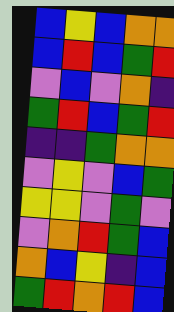[["blue", "yellow", "blue", "orange", "orange"], ["blue", "red", "blue", "green", "red"], ["violet", "blue", "violet", "orange", "indigo"], ["green", "red", "blue", "green", "red"], ["indigo", "indigo", "green", "orange", "orange"], ["violet", "yellow", "violet", "blue", "green"], ["yellow", "yellow", "violet", "green", "violet"], ["violet", "orange", "red", "green", "blue"], ["orange", "blue", "yellow", "indigo", "blue"], ["green", "red", "orange", "red", "blue"]]